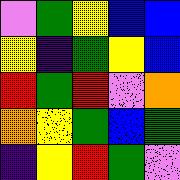[["violet", "green", "yellow", "blue", "blue"], ["yellow", "indigo", "green", "yellow", "blue"], ["red", "green", "red", "violet", "orange"], ["orange", "yellow", "green", "blue", "green"], ["indigo", "yellow", "red", "green", "violet"]]